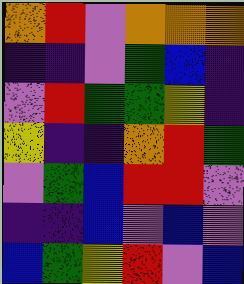[["orange", "red", "violet", "orange", "orange", "orange"], ["indigo", "indigo", "violet", "green", "blue", "indigo"], ["violet", "red", "green", "green", "yellow", "indigo"], ["yellow", "indigo", "indigo", "orange", "red", "green"], ["violet", "green", "blue", "red", "red", "violet"], ["indigo", "indigo", "blue", "violet", "blue", "violet"], ["blue", "green", "yellow", "red", "violet", "blue"]]